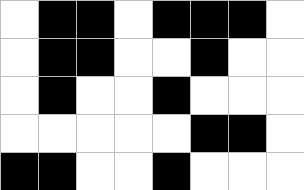[["white", "black", "black", "white", "black", "black", "black", "white"], ["white", "black", "black", "white", "white", "black", "white", "white"], ["white", "black", "white", "white", "black", "white", "white", "white"], ["white", "white", "white", "white", "white", "black", "black", "white"], ["black", "black", "white", "white", "black", "white", "white", "white"]]